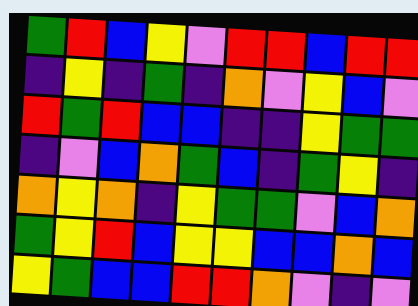[["green", "red", "blue", "yellow", "violet", "red", "red", "blue", "red", "red"], ["indigo", "yellow", "indigo", "green", "indigo", "orange", "violet", "yellow", "blue", "violet"], ["red", "green", "red", "blue", "blue", "indigo", "indigo", "yellow", "green", "green"], ["indigo", "violet", "blue", "orange", "green", "blue", "indigo", "green", "yellow", "indigo"], ["orange", "yellow", "orange", "indigo", "yellow", "green", "green", "violet", "blue", "orange"], ["green", "yellow", "red", "blue", "yellow", "yellow", "blue", "blue", "orange", "blue"], ["yellow", "green", "blue", "blue", "red", "red", "orange", "violet", "indigo", "violet"]]